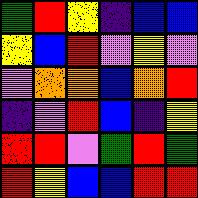[["green", "red", "yellow", "indigo", "blue", "blue"], ["yellow", "blue", "red", "violet", "yellow", "violet"], ["violet", "orange", "orange", "blue", "orange", "red"], ["indigo", "violet", "red", "blue", "indigo", "yellow"], ["red", "red", "violet", "green", "red", "green"], ["red", "yellow", "blue", "blue", "red", "red"]]